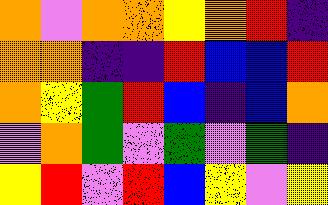[["orange", "violet", "orange", "orange", "yellow", "orange", "red", "indigo"], ["orange", "orange", "indigo", "indigo", "red", "blue", "blue", "red"], ["orange", "yellow", "green", "red", "blue", "indigo", "blue", "orange"], ["violet", "orange", "green", "violet", "green", "violet", "green", "indigo"], ["yellow", "red", "violet", "red", "blue", "yellow", "violet", "yellow"]]